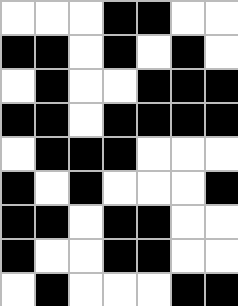[["white", "white", "white", "black", "black", "white", "white"], ["black", "black", "white", "black", "white", "black", "white"], ["white", "black", "white", "white", "black", "black", "black"], ["black", "black", "white", "black", "black", "black", "black"], ["white", "black", "black", "black", "white", "white", "white"], ["black", "white", "black", "white", "white", "white", "black"], ["black", "black", "white", "black", "black", "white", "white"], ["black", "white", "white", "black", "black", "white", "white"], ["white", "black", "white", "white", "white", "black", "black"]]